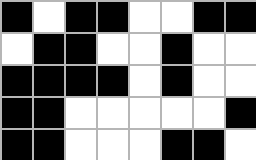[["black", "white", "black", "black", "white", "white", "black", "black"], ["white", "black", "black", "white", "white", "black", "white", "white"], ["black", "black", "black", "black", "white", "black", "white", "white"], ["black", "black", "white", "white", "white", "white", "white", "black"], ["black", "black", "white", "white", "white", "black", "black", "white"]]